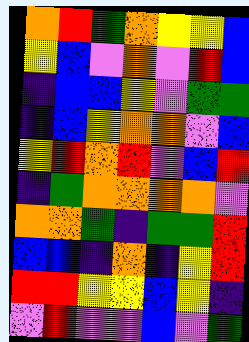[["orange", "red", "green", "orange", "yellow", "yellow", "blue"], ["yellow", "blue", "violet", "orange", "violet", "red", "blue"], ["indigo", "blue", "blue", "yellow", "violet", "green", "green"], ["indigo", "blue", "yellow", "orange", "orange", "violet", "blue"], ["yellow", "red", "orange", "red", "violet", "blue", "red"], ["indigo", "green", "orange", "orange", "orange", "orange", "violet"], ["orange", "orange", "green", "indigo", "green", "green", "red"], ["blue", "blue", "indigo", "orange", "indigo", "yellow", "red"], ["red", "red", "yellow", "yellow", "blue", "yellow", "indigo"], ["violet", "red", "violet", "violet", "blue", "violet", "green"]]